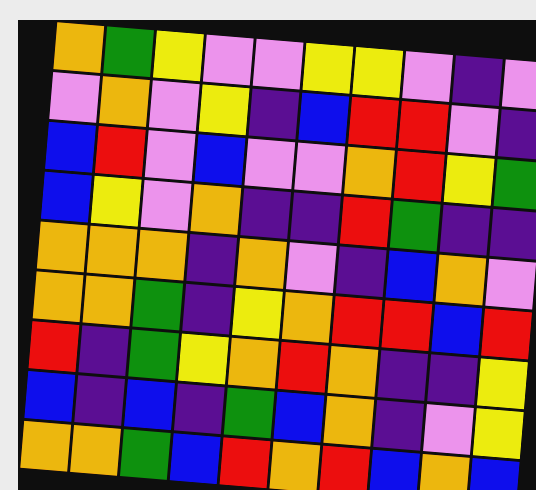[["orange", "green", "yellow", "violet", "violet", "yellow", "yellow", "violet", "indigo", "violet"], ["violet", "orange", "violet", "yellow", "indigo", "blue", "red", "red", "violet", "indigo"], ["blue", "red", "violet", "blue", "violet", "violet", "orange", "red", "yellow", "green"], ["blue", "yellow", "violet", "orange", "indigo", "indigo", "red", "green", "indigo", "indigo"], ["orange", "orange", "orange", "indigo", "orange", "violet", "indigo", "blue", "orange", "violet"], ["orange", "orange", "green", "indigo", "yellow", "orange", "red", "red", "blue", "red"], ["red", "indigo", "green", "yellow", "orange", "red", "orange", "indigo", "indigo", "yellow"], ["blue", "indigo", "blue", "indigo", "green", "blue", "orange", "indigo", "violet", "yellow"], ["orange", "orange", "green", "blue", "red", "orange", "red", "blue", "orange", "blue"]]